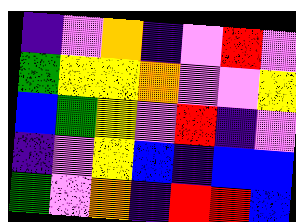[["indigo", "violet", "orange", "indigo", "violet", "red", "violet"], ["green", "yellow", "yellow", "orange", "violet", "violet", "yellow"], ["blue", "green", "yellow", "violet", "red", "indigo", "violet"], ["indigo", "violet", "yellow", "blue", "indigo", "blue", "blue"], ["green", "violet", "orange", "indigo", "red", "red", "blue"]]